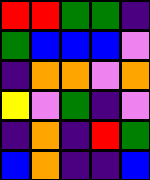[["red", "red", "green", "green", "indigo"], ["green", "blue", "blue", "blue", "violet"], ["indigo", "orange", "orange", "violet", "orange"], ["yellow", "violet", "green", "indigo", "violet"], ["indigo", "orange", "indigo", "red", "green"], ["blue", "orange", "indigo", "indigo", "blue"]]